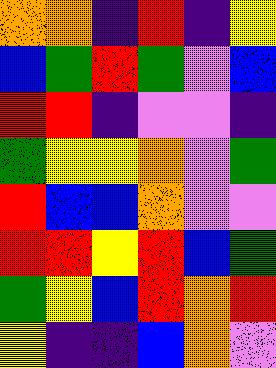[["orange", "orange", "indigo", "red", "indigo", "yellow"], ["blue", "green", "red", "green", "violet", "blue"], ["red", "red", "indigo", "violet", "violet", "indigo"], ["green", "yellow", "yellow", "orange", "violet", "green"], ["red", "blue", "blue", "orange", "violet", "violet"], ["red", "red", "yellow", "red", "blue", "green"], ["green", "yellow", "blue", "red", "orange", "red"], ["yellow", "indigo", "indigo", "blue", "orange", "violet"]]